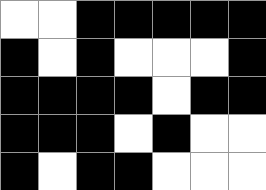[["white", "white", "black", "black", "black", "black", "black"], ["black", "white", "black", "white", "white", "white", "black"], ["black", "black", "black", "black", "white", "black", "black"], ["black", "black", "black", "white", "black", "white", "white"], ["black", "white", "black", "black", "white", "white", "white"]]